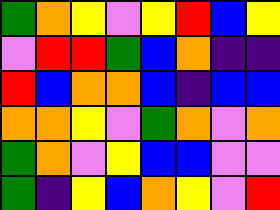[["green", "orange", "yellow", "violet", "yellow", "red", "blue", "yellow"], ["violet", "red", "red", "green", "blue", "orange", "indigo", "indigo"], ["red", "blue", "orange", "orange", "blue", "indigo", "blue", "blue"], ["orange", "orange", "yellow", "violet", "green", "orange", "violet", "orange"], ["green", "orange", "violet", "yellow", "blue", "blue", "violet", "violet"], ["green", "indigo", "yellow", "blue", "orange", "yellow", "violet", "red"]]